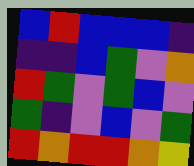[["blue", "red", "blue", "blue", "blue", "indigo"], ["indigo", "indigo", "blue", "green", "violet", "orange"], ["red", "green", "violet", "green", "blue", "violet"], ["green", "indigo", "violet", "blue", "violet", "green"], ["red", "orange", "red", "red", "orange", "yellow"]]